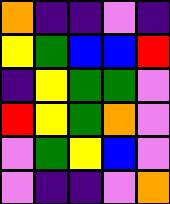[["orange", "indigo", "indigo", "violet", "indigo"], ["yellow", "green", "blue", "blue", "red"], ["indigo", "yellow", "green", "green", "violet"], ["red", "yellow", "green", "orange", "violet"], ["violet", "green", "yellow", "blue", "violet"], ["violet", "indigo", "indigo", "violet", "orange"]]